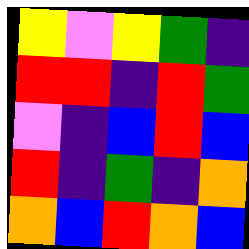[["yellow", "violet", "yellow", "green", "indigo"], ["red", "red", "indigo", "red", "green"], ["violet", "indigo", "blue", "red", "blue"], ["red", "indigo", "green", "indigo", "orange"], ["orange", "blue", "red", "orange", "blue"]]